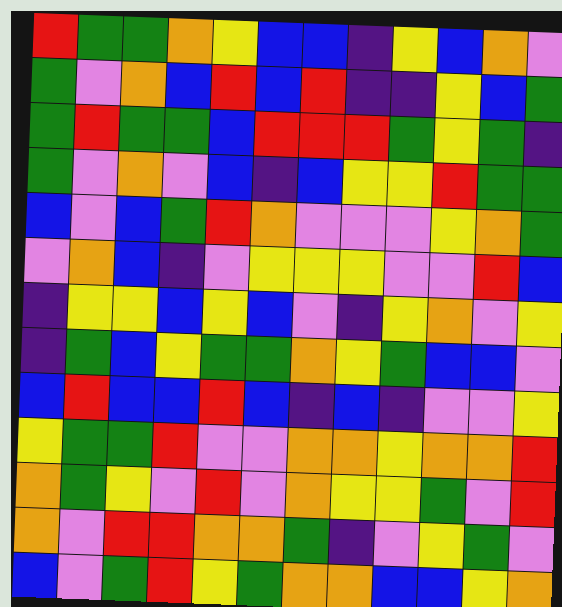[["red", "green", "green", "orange", "yellow", "blue", "blue", "indigo", "yellow", "blue", "orange", "violet"], ["green", "violet", "orange", "blue", "red", "blue", "red", "indigo", "indigo", "yellow", "blue", "green"], ["green", "red", "green", "green", "blue", "red", "red", "red", "green", "yellow", "green", "indigo"], ["green", "violet", "orange", "violet", "blue", "indigo", "blue", "yellow", "yellow", "red", "green", "green"], ["blue", "violet", "blue", "green", "red", "orange", "violet", "violet", "violet", "yellow", "orange", "green"], ["violet", "orange", "blue", "indigo", "violet", "yellow", "yellow", "yellow", "violet", "violet", "red", "blue"], ["indigo", "yellow", "yellow", "blue", "yellow", "blue", "violet", "indigo", "yellow", "orange", "violet", "yellow"], ["indigo", "green", "blue", "yellow", "green", "green", "orange", "yellow", "green", "blue", "blue", "violet"], ["blue", "red", "blue", "blue", "red", "blue", "indigo", "blue", "indigo", "violet", "violet", "yellow"], ["yellow", "green", "green", "red", "violet", "violet", "orange", "orange", "yellow", "orange", "orange", "red"], ["orange", "green", "yellow", "violet", "red", "violet", "orange", "yellow", "yellow", "green", "violet", "red"], ["orange", "violet", "red", "red", "orange", "orange", "green", "indigo", "violet", "yellow", "green", "violet"], ["blue", "violet", "green", "red", "yellow", "green", "orange", "orange", "blue", "blue", "yellow", "orange"]]